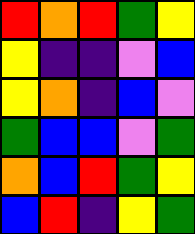[["red", "orange", "red", "green", "yellow"], ["yellow", "indigo", "indigo", "violet", "blue"], ["yellow", "orange", "indigo", "blue", "violet"], ["green", "blue", "blue", "violet", "green"], ["orange", "blue", "red", "green", "yellow"], ["blue", "red", "indigo", "yellow", "green"]]